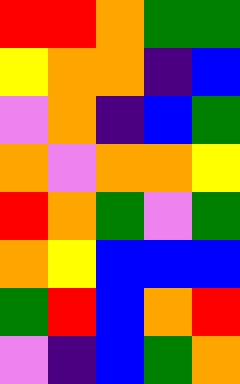[["red", "red", "orange", "green", "green"], ["yellow", "orange", "orange", "indigo", "blue"], ["violet", "orange", "indigo", "blue", "green"], ["orange", "violet", "orange", "orange", "yellow"], ["red", "orange", "green", "violet", "green"], ["orange", "yellow", "blue", "blue", "blue"], ["green", "red", "blue", "orange", "red"], ["violet", "indigo", "blue", "green", "orange"]]